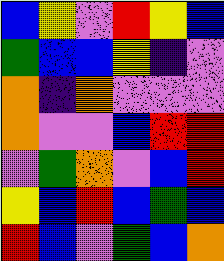[["blue", "yellow", "violet", "red", "yellow", "blue"], ["green", "blue", "blue", "yellow", "indigo", "violet"], ["orange", "indigo", "orange", "violet", "violet", "violet"], ["orange", "violet", "violet", "blue", "red", "red"], ["violet", "green", "orange", "violet", "blue", "red"], ["yellow", "blue", "red", "blue", "green", "blue"], ["red", "blue", "violet", "green", "blue", "orange"]]